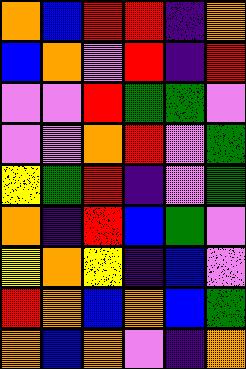[["orange", "blue", "red", "red", "indigo", "orange"], ["blue", "orange", "violet", "red", "indigo", "red"], ["violet", "violet", "red", "green", "green", "violet"], ["violet", "violet", "orange", "red", "violet", "green"], ["yellow", "green", "red", "indigo", "violet", "green"], ["orange", "indigo", "red", "blue", "green", "violet"], ["yellow", "orange", "yellow", "indigo", "blue", "violet"], ["red", "orange", "blue", "orange", "blue", "green"], ["orange", "blue", "orange", "violet", "indigo", "orange"]]